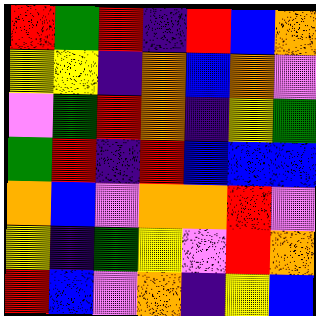[["red", "green", "red", "indigo", "red", "blue", "orange"], ["yellow", "yellow", "indigo", "orange", "blue", "orange", "violet"], ["violet", "green", "red", "orange", "indigo", "yellow", "green"], ["green", "red", "indigo", "red", "blue", "blue", "blue"], ["orange", "blue", "violet", "orange", "orange", "red", "violet"], ["yellow", "indigo", "green", "yellow", "violet", "red", "orange"], ["red", "blue", "violet", "orange", "indigo", "yellow", "blue"]]